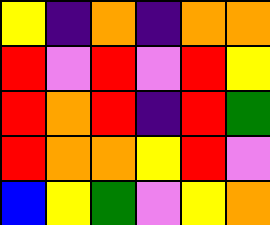[["yellow", "indigo", "orange", "indigo", "orange", "orange"], ["red", "violet", "red", "violet", "red", "yellow"], ["red", "orange", "red", "indigo", "red", "green"], ["red", "orange", "orange", "yellow", "red", "violet"], ["blue", "yellow", "green", "violet", "yellow", "orange"]]